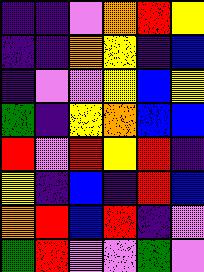[["indigo", "indigo", "violet", "orange", "red", "yellow"], ["indigo", "indigo", "orange", "yellow", "indigo", "blue"], ["indigo", "violet", "violet", "yellow", "blue", "yellow"], ["green", "indigo", "yellow", "orange", "blue", "blue"], ["red", "violet", "red", "yellow", "red", "indigo"], ["yellow", "indigo", "blue", "indigo", "red", "blue"], ["orange", "red", "blue", "red", "indigo", "violet"], ["green", "red", "violet", "violet", "green", "violet"]]